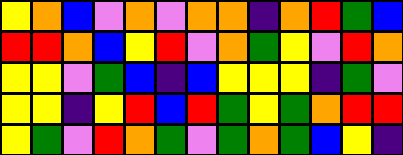[["yellow", "orange", "blue", "violet", "orange", "violet", "orange", "orange", "indigo", "orange", "red", "green", "blue"], ["red", "red", "orange", "blue", "yellow", "red", "violet", "orange", "green", "yellow", "violet", "red", "orange"], ["yellow", "yellow", "violet", "green", "blue", "indigo", "blue", "yellow", "yellow", "yellow", "indigo", "green", "violet"], ["yellow", "yellow", "indigo", "yellow", "red", "blue", "red", "green", "yellow", "green", "orange", "red", "red"], ["yellow", "green", "violet", "red", "orange", "green", "violet", "green", "orange", "green", "blue", "yellow", "indigo"]]